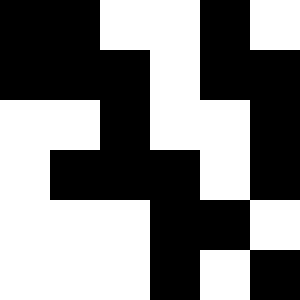[["black", "black", "white", "white", "black", "white"], ["black", "black", "black", "white", "black", "black"], ["white", "white", "black", "white", "white", "black"], ["white", "black", "black", "black", "white", "black"], ["white", "white", "white", "black", "black", "white"], ["white", "white", "white", "black", "white", "black"]]